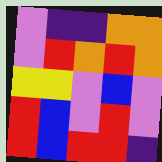[["violet", "indigo", "indigo", "orange", "orange"], ["violet", "red", "orange", "red", "orange"], ["yellow", "yellow", "violet", "blue", "violet"], ["red", "blue", "violet", "red", "violet"], ["red", "blue", "red", "red", "indigo"]]